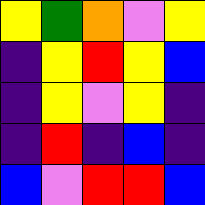[["yellow", "green", "orange", "violet", "yellow"], ["indigo", "yellow", "red", "yellow", "blue"], ["indigo", "yellow", "violet", "yellow", "indigo"], ["indigo", "red", "indigo", "blue", "indigo"], ["blue", "violet", "red", "red", "blue"]]